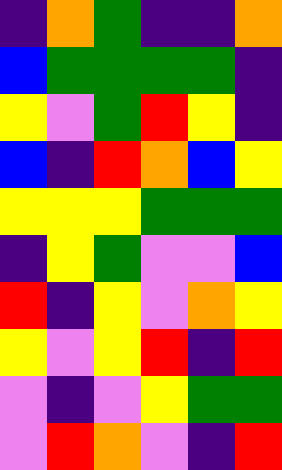[["indigo", "orange", "green", "indigo", "indigo", "orange"], ["blue", "green", "green", "green", "green", "indigo"], ["yellow", "violet", "green", "red", "yellow", "indigo"], ["blue", "indigo", "red", "orange", "blue", "yellow"], ["yellow", "yellow", "yellow", "green", "green", "green"], ["indigo", "yellow", "green", "violet", "violet", "blue"], ["red", "indigo", "yellow", "violet", "orange", "yellow"], ["yellow", "violet", "yellow", "red", "indigo", "red"], ["violet", "indigo", "violet", "yellow", "green", "green"], ["violet", "red", "orange", "violet", "indigo", "red"]]